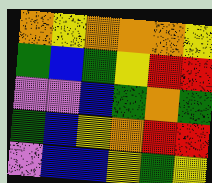[["orange", "yellow", "orange", "orange", "orange", "yellow"], ["green", "blue", "green", "yellow", "red", "red"], ["violet", "violet", "blue", "green", "orange", "green"], ["green", "blue", "yellow", "orange", "red", "red"], ["violet", "blue", "blue", "yellow", "green", "yellow"]]